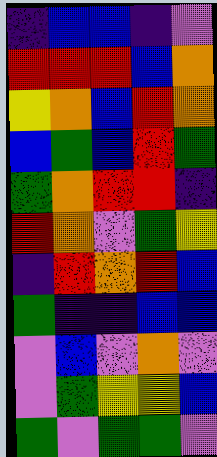[["indigo", "blue", "blue", "indigo", "violet"], ["red", "red", "red", "blue", "orange"], ["yellow", "orange", "blue", "red", "orange"], ["blue", "green", "blue", "red", "green"], ["green", "orange", "red", "red", "indigo"], ["red", "orange", "violet", "green", "yellow"], ["indigo", "red", "orange", "red", "blue"], ["green", "indigo", "indigo", "blue", "blue"], ["violet", "blue", "violet", "orange", "violet"], ["violet", "green", "yellow", "yellow", "blue"], ["green", "violet", "green", "green", "violet"]]